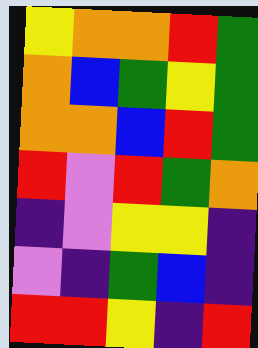[["yellow", "orange", "orange", "red", "green"], ["orange", "blue", "green", "yellow", "green"], ["orange", "orange", "blue", "red", "green"], ["red", "violet", "red", "green", "orange"], ["indigo", "violet", "yellow", "yellow", "indigo"], ["violet", "indigo", "green", "blue", "indigo"], ["red", "red", "yellow", "indigo", "red"]]